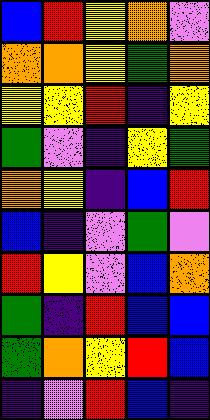[["blue", "red", "yellow", "orange", "violet"], ["orange", "orange", "yellow", "green", "orange"], ["yellow", "yellow", "red", "indigo", "yellow"], ["green", "violet", "indigo", "yellow", "green"], ["orange", "yellow", "indigo", "blue", "red"], ["blue", "indigo", "violet", "green", "violet"], ["red", "yellow", "violet", "blue", "orange"], ["green", "indigo", "red", "blue", "blue"], ["green", "orange", "yellow", "red", "blue"], ["indigo", "violet", "red", "blue", "indigo"]]